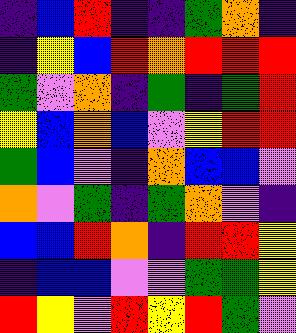[["indigo", "blue", "red", "indigo", "indigo", "green", "orange", "indigo"], ["indigo", "yellow", "blue", "red", "orange", "red", "red", "red"], ["green", "violet", "orange", "indigo", "green", "indigo", "green", "red"], ["yellow", "blue", "orange", "blue", "violet", "yellow", "red", "red"], ["green", "blue", "violet", "indigo", "orange", "blue", "blue", "violet"], ["orange", "violet", "green", "indigo", "green", "orange", "violet", "indigo"], ["blue", "blue", "red", "orange", "indigo", "red", "red", "yellow"], ["indigo", "blue", "blue", "violet", "violet", "green", "green", "yellow"], ["red", "yellow", "violet", "red", "yellow", "red", "green", "violet"]]